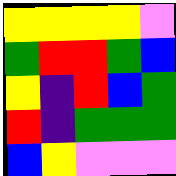[["yellow", "yellow", "yellow", "yellow", "violet"], ["green", "red", "red", "green", "blue"], ["yellow", "indigo", "red", "blue", "green"], ["red", "indigo", "green", "green", "green"], ["blue", "yellow", "violet", "violet", "violet"]]